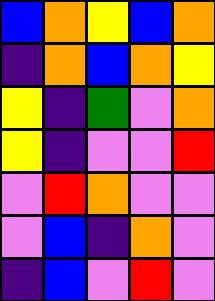[["blue", "orange", "yellow", "blue", "orange"], ["indigo", "orange", "blue", "orange", "yellow"], ["yellow", "indigo", "green", "violet", "orange"], ["yellow", "indigo", "violet", "violet", "red"], ["violet", "red", "orange", "violet", "violet"], ["violet", "blue", "indigo", "orange", "violet"], ["indigo", "blue", "violet", "red", "violet"]]